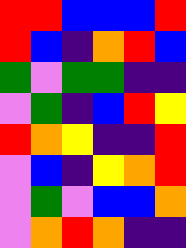[["red", "red", "blue", "blue", "blue", "red"], ["red", "blue", "indigo", "orange", "red", "blue"], ["green", "violet", "green", "green", "indigo", "indigo"], ["violet", "green", "indigo", "blue", "red", "yellow"], ["red", "orange", "yellow", "indigo", "indigo", "red"], ["violet", "blue", "indigo", "yellow", "orange", "red"], ["violet", "green", "violet", "blue", "blue", "orange"], ["violet", "orange", "red", "orange", "indigo", "indigo"]]